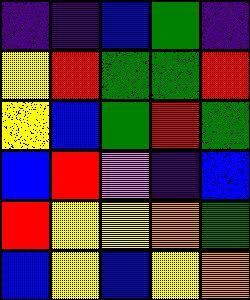[["indigo", "indigo", "blue", "green", "indigo"], ["yellow", "red", "green", "green", "red"], ["yellow", "blue", "green", "red", "green"], ["blue", "red", "violet", "indigo", "blue"], ["red", "yellow", "yellow", "orange", "green"], ["blue", "yellow", "blue", "yellow", "orange"]]